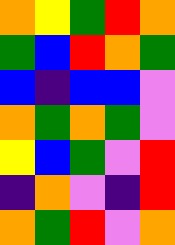[["orange", "yellow", "green", "red", "orange"], ["green", "blue", "red", "orange", "green"], ["blue", "indigo", "blue", "blue", "violet"], ["orange", "green", "orange", "green", "violet"], ["yellow", "blue", "green", "violet", "red"], ["indigo", "orange", "violet", "indigo", "red"], ["orange", "green", "red", "violet", "orange"]]